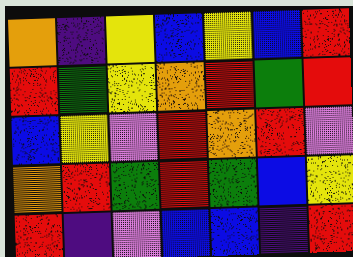[["orange", "indigo", "yellow", "blue", "yellow", "blue", "red"], ["red", "green", "yellow", "orange", "red", "green", "red"], ["blue", "yellow", "violet", "red", "orange", "red", "violet"], ["orange", "red", "green", "red", "green", "blue", "yellow"], ["red", "indigo", "violet", "blue", "blue", "indigo", "red"]]